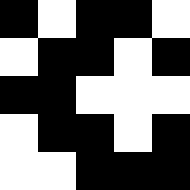[["black", "white", "black", "black", "white"], ["white", "black", "black", "white", "black"], ["black", "black", "white", "white", "white"], ["white", "black", "black", "white", "black"], ["white", "white", "black", "black", "black"]]